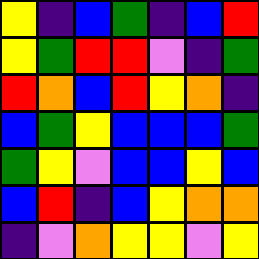[["yellow", "indigo", "blue", "green", "indigo", "blue", "red"], ["yellow", "green", "red", "red", "violet", "indigo", "green"], ["red", "orange", "blue", "red", "yellow", "orange", "indigo"], ["blue", "green", "yellow", "blue", "blue", "blue", "green"], ["green", "yellow", "violet", "blue", "blue", "yellow", "blue"], ["blue", "red", "indigo", "blue", "yellow", "orange", "orange"], ["indigo", "violet", "orange", "yellow", "yellow", "violet", "yellow"]]